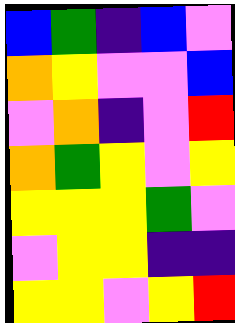[["blue", "green", "indigo", "blue", "violet"], ["orange", "yellow", "violet", "violet", "blue"], ["violet", "orange", "indigo", "violet", "red"], ["orange", "green", "yellow", "violet", "yellow"], ["yellow", "yellow", "yellow", "green", "violet"], ["violet", "yellow", "yellow", "indigo", "indigo"], ["yellow", "yellow", "violet", "yellow", "red"]]